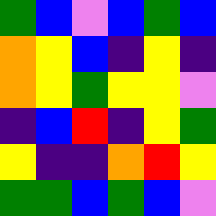[["green", "blue", "violet", "blue", "green", "blue"], ["orange", "yellow", "blue", "indigo", "yellow", "indigo"], ["orange", "yellow", "green", "yellow", "yellow", "violet"], ["indigo", "blue", "red", "indigo", "yellow", "green"], ["yellow", "indigo", "indigo", "orange", "red", "yellow"], ["green", "green", "blue", "green", "blue", "violet"]]